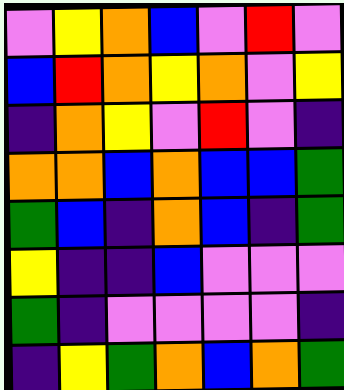[["violet", "yellow", "orange", "blue", "violet", "red", "violet"], ["blue", "red", "orange", "yellow", "orange", "violet", "yellow"], ["indigo", "orange", "yellow", "violet", "red", "violet", "indigo"], ["orange", "orange", "blue", "orange", "blue", "blue", "green"], ["green", "blue", "indigo", "orange", "blue", "indigo", "green"], ["yellow", "indigo", "indigo", "blue", "violet", "violet", "violet"], ["green", "indigo", "violet", "violet", "violet", "violet", "indigo"], ["indigo", "yellow", "green", "orange", "blue", "orange", "green"]]